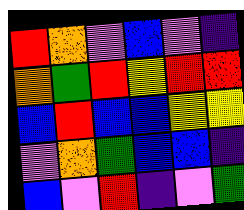[["red", "orange", "violet", "blue", "violet", "indigo"], ["orange", "green", "red", "yellow", "red", "red"], ["blue", "red", "blue", "blue", "yellow", "yellow"], ["violet", "orange", "green", "blue", "blue", "indigo"], ["blue", "violet", "red", "indigo", "violet", "green"]]